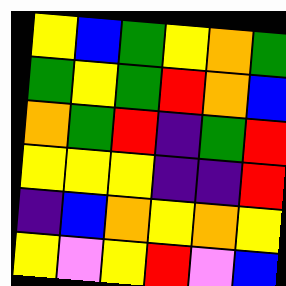[["yellow", "blue", "green", "yellow", "orange", "green"], ["green", "yellow", "green", "red", "orange", "blue"], ["orange", "green", "red", "indigo", "green", "red"], ["yellow", "yellow", "yellow", "indigo", "indigo", "red"], ["indigo", "blue", "orange", "yellow", "orange", "yellow"], ["yellow", "violet", "yellow", "red", "violet", "blue"]]